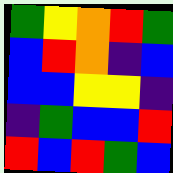[["green", "yellow", "orange", "red", "green"], ["blue", "red", "orange", "indigo", "blue"], ["blue", "blue", "yellow", "yellow", "indigo"], ["indigo", "green", "blue", "blue", "red"], ["red", "blue", "red", "green", "blue"]]